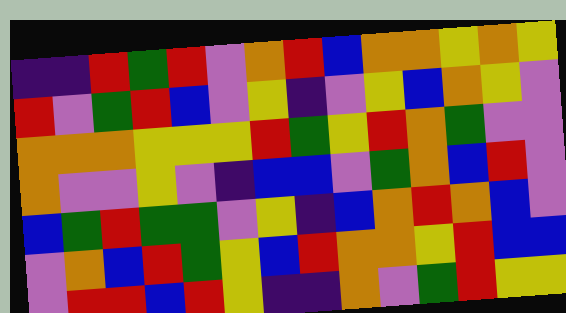[["indigo", "indigo", "red", "green", "red", "violet", "orange", "red", "blue", "orange", "orange", "yellow", "orange", "yellow"], ["red", "violet", "green", "red", "blue", "violet", "yellow", "indigo", "violet", "yellow", "blue", "orange", "yellow", "violet"], ["orange", "orange", "orange", "yellow", "yellow", "yellow", "red", "green", "yellow", "red", "orange", "green", "violet", "violet"], ["orange", "violet", "violet", "yellow", "violet", "indigo", "blue", "blue", "violet", "green", "orange", "blue", "red", "violet"], ["blue", "green", "red", "green", "green", "violet", "yellow", "indigo", "blue", "orange", "red", "orange", "blue", "violet"], ["violet", "orange", "blue", "red", "green", "yellow", "blue", "red", "orange", "orange", "yellow", "red", "blue", "blue"], ["violet", "red", "red", "blue", "red", "yellow", "indigo", "indigo", "orange", "violet", "green", "red", "yellow", "yellow"]]